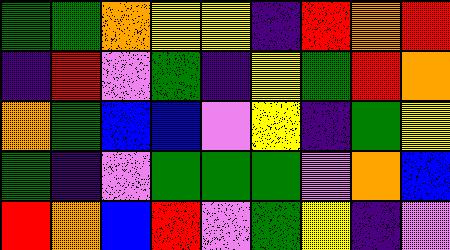[["green", "green", "orange", "yellow", "yellow", "indigo", "red", "orange", "red"], ["indigo", "red", "violet", "green", "indigo", "yellow", "green", "red", "orange"], ["orange", "green", "blue", "blue", "violet", "yellow", "indigo", "green", "yellow"], ["green", "indigo", "violet", "green", "green", "green", "violet", "orange", "blue"], ["red", "orange", "blue", "red", "violet", "green", "yellow", "indigo", "violet"]]